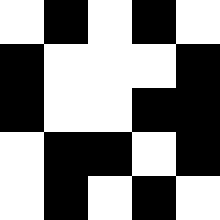[["white", "black", "white", "black", "white"], ["black", "white", "white", "white", "black"], ["black", "white", "white", "black", "black"], ["white", "black", "black", "white", "black"], ["white", "black", "white", "black", "white"]]